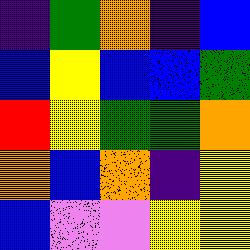[["indigo", "green", "orange", "indigo", "blue"], ["blue", "yellow", "blue", "blue", "green"], ["red", "yellow", "green", "green", "orange"], ["orange", "blue", "orange", "indigo", "yellow"], ["blue", "violet", "violet", "yellow", "yellow"]]